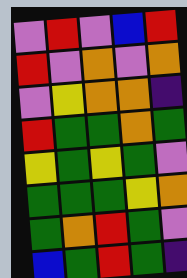[["violet", "red", "violet", "blue", "red"], ["red", "violet", "orange", "violet", "orange"], ["violet", "yellow", "orange", "orange", "indigo"], ["red", "green", "green", "orange", "green"], ["yellow", "green", "yellow", "green", "violet"], ["green", "green", "green", "yellow", "orange"], ["green", "orange", "red", "green", "violet"], ["blue", "green", "red", "green", "indigo"]]